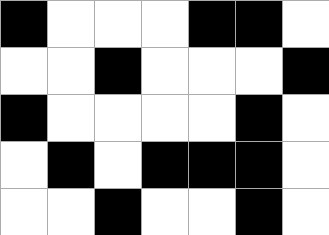[["black", "white", "white", "white", "black", "black", "white"], ["white", "white", "black", "white", "white", "white", "black"], ["black", "white", "white", "white", "white", "black", "white"], ["white", "black", "white", "black", "black", "black", "white"], ["white", "white", "black", "white", "white", "black", "white"]]